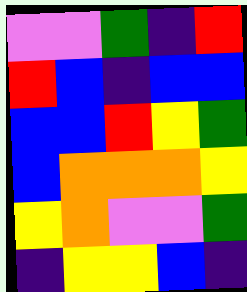[["violet", "violet", "green", "indigo", "red"], ["red", "blue", "indigo", "blue", "blue"], ["blue", "blue", "red", "yellow", "green"], ["blue", "orange", "orange", "orange", "yellow"], ["yellow", "orange", "violet", "violet", "green"], ["indigo", "yellow", "yellow", "blue", "indigo"]]